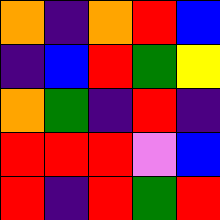[["orange", "indigo", "orange", "red", "blue"], ["indigo", "blue", "red", "green", "yellow"], ["orange", "green", "indigo", "red", "indigo"], ["red", "red", "red", "violet", "blue"], ["red", "indigo", "red", "green", "red"]]